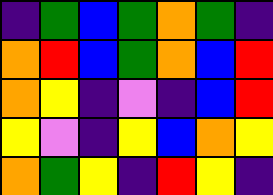[["indigo", "green", "blue", "green", "orange", "green", "indigo"], ["orange", "red", "blue", "green", "orange", "blue", "red"], ["orange", "yellow", "indigo", "violet", "indigo", "blue", "red"], ["yellow", "violet", "indigo", "yellow", "blue", "orange", "yellow"], ["orange", "green", "yellow", "indigo", "red", "yellow", "indigo"]]